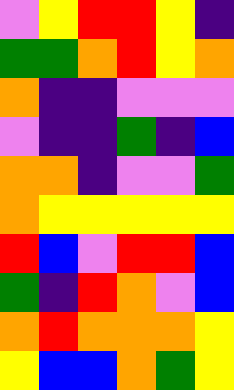[["violet", "yellow", "red", "red", "yellow", "indigo"], ["green", "green", "orange", "red", "yellow", "orange"], ["orange", "indigo", "indigo", "violet", "violet", "violet"], ["violet", "indigo", "indigo", "green", "indigo", "blue"], ["orange", "orange", "indigo", "violet", "violet", "green"], ["orange", "yellow", "yellow", "yellow", "yellow", "yellow"], ["red", "blue", "violet", "red", "red", "blue"], ["green", "indigo", "red", "orange", "violet", "blue"], ["orange", "red", "orange", "orange", "orange", "yellow"], ["yellow", "blue", "blue", "orange", "green", "yellow"]]